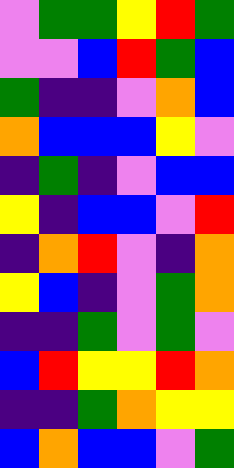[["violet", "green", "green", "yellow", "red", "green"], ["violet", "violet", "blue", "red", "green", "blue"], ["green", "indigo", "indigo", "violet", "orange", "blue"], ["orange", "blue", "blue", "blue", "yellow", "violet"], ["indigo", "green", "indigo", "violet", "blue", "blue"], ["yellow", "indigo", "blue", "blue", "violet", "red"], ["indigo", "orange", "red", "violet", "indigo", "orange"], ["yellow", "blue", "indigo", "violet", "green", "orange"], ["indigo", "indigo", "green", "violet", "green", "violet"], ["blue", "red", "yellow", "yellow", "red", "orange"], ["indigo", "indigo", "green", "orange", "yellow", "yellow"], ["blue", "orange", "blue", "blue", "violet", "green"]]